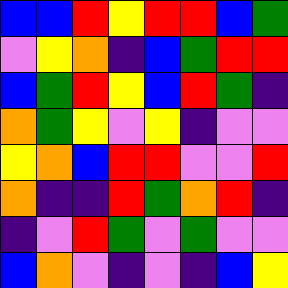[["blue", "blue", "red", "yellow", "red", "red", "blue", "green"], ["violet", "yellow", "orange", "indigo", "blue", "green", "red", "red"], ["blue", "green", "red", "yellow", "blue", "red", "green", "indigo"], ["orange", "green", "yellow", "violet", "yellow", "indigo", "violet", "violet"], ["yellow", "orange", "blue", "red", "red", "violet", "violet", "red"], ["orange", "indigo", "indigo", "red", "green", "orange", "red", "indigo"], ["indigo", "violet", "red", "green", "violet", "green", "violet", "violet"], ["blue", "orange", "violet", "indigo", "violet", "indigo", "blue", "yellow"]]